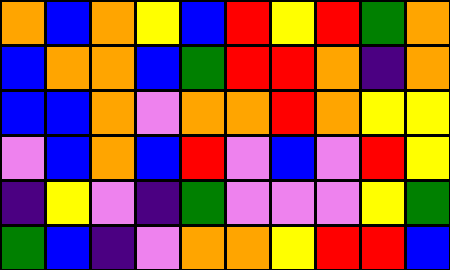[["orange", "blue", "orange", "yellow", "blue", "red", "yellow", "red", "green", "orange"], ["blue", "orange", "orange", "blue", "green", "red", "red", "orange", "indigo", "orange"], ["blue", "blue", "orange", "violet", "orange", "orange", "red", "orange", "yellow", "yellow"], ["violet", "blue", "orange", "blue", "red", "violet", "blue", "violet", "red", "yellow"], ["indigo", "yellow", "violet", "indigo", "green", "violet", "violet", "violet", "yellow", "green"], ["green", "blue", "indigo", "violet", "orange", "orange", "yellow", "red", "red", "blue"]]